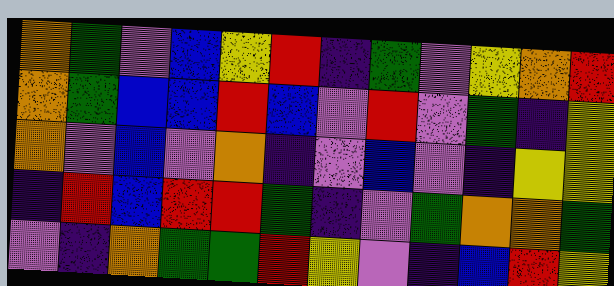[["orange", "green", "violet", "blue", "yellow", "red", "indigo", "green", "violet", "yellow", "orange", "red"], ["orange", "green", "blue", "blue", "red", "blue", "violet", "red", "violet", "green", "indigo", "yellow"], ["orange", "violet", "blue", "violet", "orange", "indigo", "violet", "blue", "violet", "indigo", "yellow", "yellow"], ["indigo", "red", "blue", "red", "red", "green", "indigo", "violet", "green", "orange", "orange", "green"], ["violet", "indigo", "orange", "green", "green", "red", "yellow", "violet", "indigo", "blue", "red", "yellow"]]